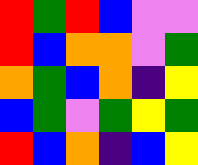[["red", "green", "red", "blue", "violet", "violet"], ["red", "blue", "orange", "orange", "violet", "green"], ["orange", "green", "blue", "orange", "indigo", "yellow"], ["blue", "green", "violet", "green", "yellow", "green"], ["red", "blue", "orange", "indigo", "blue", "yellow"]]